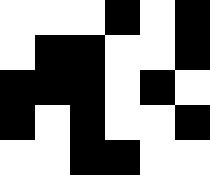[["white", "white", "white", "black", "white", "black"], ["white", "black", "black", "white", "white", "black"], ["black", "black", "black", "white", "black", "white"], ["black", "white", "black", "white", "white", "black"], ["white", "white", "black", "black", "white", "white"]]